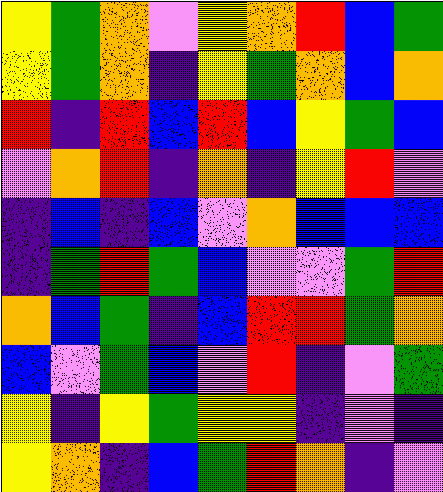[["yellow", "green", "orange", "violet", "yellow", "orange", "red", "blue", "green"], ["yellow", "green", "orange", "indigo", "yellow", "green", "orange", "blue", "orange"], ["red", "indigo", "red", "blue", "red", "blue", "yellow", "green", "blue"], ["violet", "orange", "red", "indigo", "orange", "indigo", "yellow", "red", "violet"], ["indigo", "blue", "indigo", "blue", "violet", "orange", "blue", "blue", "blue"], ["indigo", "green", "red", "green", "blue", "violet", "violet", "green", "red"], ["orange", "blue", "green", "indigo", "blue", "red", "red", "green", "orange"], ["blue", "violet", "green", "blue", "violet", "red", "indigo", "violet", "green"], ["yellow", "indigo", "yellow", "green", "yellow", "yellow", "indigo", "violet", "indigo"], ["yellow", "orange", "indigo", "blue", "green", "red", "orange", "indigo", "violet"]]